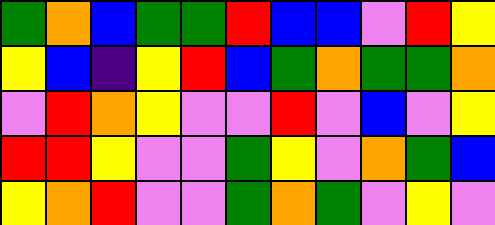[["green", "orange", "blue", "green", "green", "red", "blue", "blue", "violet", "red", "yellow"], ["yellow", "blue", "indigo", "yellow", "red", "blue", "green", "orange", "green", "green", "orange"], ["violet", "red", "orange", "yellow", "violet", "violet", "red", "violet", "blue", "violet", "yellow"], ["red", "red", "yellow", "violet", "violet", "green", "yellow", "violet", "orange", "green", "blue"], ["yellow", "orange", "red", "violet", "violet", "green", "orange", "green", "violet", "yellow", "violet"]]